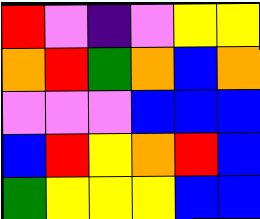[["red", "violet", "indigo", "violet", "yellow", "yellow"], ["orange", "red", "green", "orange", "blue", "orange"], ["violet", "violet", "violet", "blue", "blue", "blue"], ["blue", "red", "yellow", "orange", "red", "blue"], ["green", "yellow", "yellow", "yellow", "blue", "blue"]]